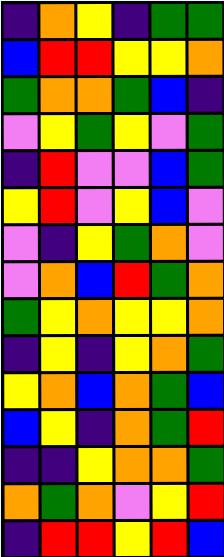[["indigo", "orange", "yellow", "indigo", "green", "green"], ["blue", "red", "red", "yellow", "yellow", "orange"], ["green", "orange", "orange", "green", "blue", "indigo"], ["violet", "yellow", "green", "yellow", "violet", "green"], ["indigo", "red", "violet", "violet", "blue", "green"], ["yellow", "red", "violet", "yellow", "blue", "violet"], ["violet", "indigo", "yellow", "green", "orange", "violet"], ["violet", "orange", "blue", "red", "green", "orange"], ["green", "yellow", "orange", "yellow", "yellow", "orange"], ["indigo", "yellow", "indigo", "yellow", "orange", "green"], ["yellow", "orange", "blue", "orange", "green", "blue"], ["blue", "yellow", "indigo", "orange", "green", "red"], ["indigo", "indigo", "yellow", "orange", "orange", "green"], ["orange", "green", "orange", "violet", "yellow", "red"], ["indigo", "red", "red", "yellow", "red", "blue"]]